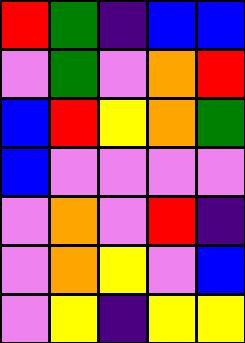[["red", "green", "indigo", "blue", "blue"], ["violet", "green", "violet", "orange", "red"], ["blue", "red", "yellow", "orange", "green"], ["blue", "violet", "violet", "violet", "violet"], ["violet", "orange", "violet", "red", "indigo"], ["violet", "orange", "yellow", "violet", "blue"], ["violet", "yellow", "indigo", "yellow", "yellow"]]